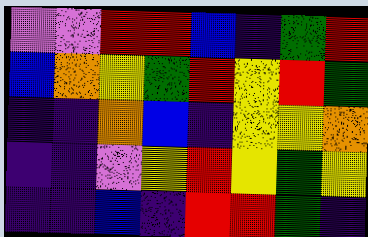[["violet", "violet", "red", "red", "blue", "indigo", "green", "red"], ["blue", "orange", "yellow", "green", "red", "yellow", "red", "green"], ["indigo", "indigo", "orange", "blue", "indigo", "yellow", "yellow", "orange"], ["indigo", "indigo", "violet", "yellow", "red", "yellow", "green", "yellow"], ["indigo", "indigo", "blue", "indigo", "red", "red", "green", "indigo"]]